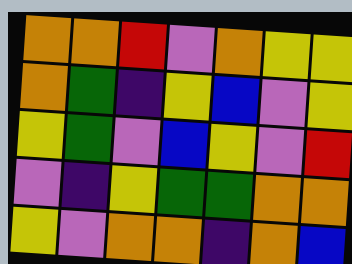[["orange", "orange", "red", "violet", "orange", "yellow", "yellow"], ["orange", "green", "indigo", "yellow", "blue", "violet", "yellow"], ["yellow", "green", "violet", "blue", "yellow", "violet", "red"], ["violet", "indigo", "yellow", "green", "green", "orange", "orange"], ["yellow", "violet", "orange", "orange", "indigo", "orange", "blue"]]